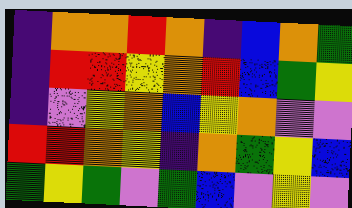[["indigo", "orange", "orange", "red", "orange", "indigo", "blue", "orange", "green"], ["indigo", "red", "red", "yellow", "orange", "red", "blue", "green", "yellow"], ["indigo", "violet", "yellow", "orange", "blue", "yellow", "orange", "violet", "violet"], ["red", "red", "orange", "yellow", "indigo", "orange", "green", "yellow", "blue"], ["green", "yellow", "green", "violet", "green", "blue", "violet", "yellow", "violet"]]